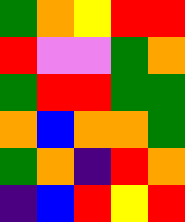[["green", "orange", "yellow", "red", "red"], ["red", "violet", "violet", "green", "orange"], ["green", "red", "red", "green", "green"], ["orange", "blue", "orange", "orange", "green"], ["green", "orange", "indigo", "red", "orange"], ["indigo", "blue", "red", "yellow", "red"]]